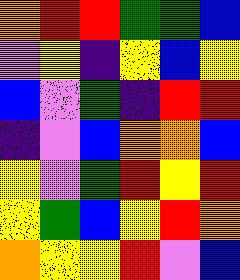[["orange", "red", "red", "green", "green", "blue"], ["violet", "yellow", "indigo", "yellow", "blue", "yellow"], ["blue", "violet", "green", "indigo", "red", "red"], ["indigo", "violet", "blue", "orange", "orange", "blue"], ["yellow", "violet", "green", "red", "yellow", "red"], ["yellow", "green", "blue", "yellow", "red", "orange"], ["orange", "yellow", "yellow", "red", "violet", "blue"]]